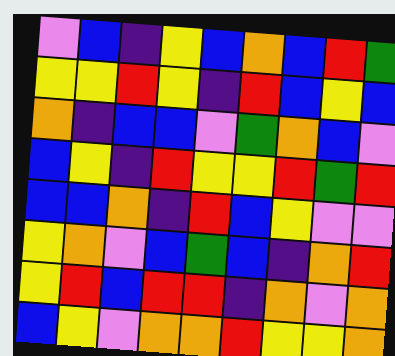[["violet", "blue", "indigo", "yellow", "blue", "orange", "blue", "red", "green"], ["yellow", "yellow", "red", "yellow", "indigo", "red", "blue", "yellow", "blue"], ["orange", "indigo", "blue", "blue", "violet", "green", "orange", "blue", "violet"], ["blue", "yellow", "indigo", "red", "yellow", "yellow", "red", "green", "red"], ["blue", "blue", "orange", "indigo", "red", "blue", "yellow", "violet", "violet"], ["yellow", "orange", "violet", "blue", "green", "blue", "indigo", "orange", "red"], ["yellow", "red", "blue", "red", "red", "indigo", "orange", "violet", "orange"], ["blue", "yellow", "violet", "orange", "orange", "red", "yellow", "yellow", "orange"]]